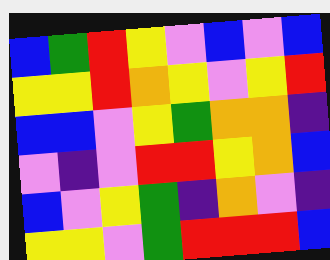[["blue", "green", "red", "yellow", "violet", "blue", "violet", "blue"], ["yellow", "yellow", "red", "orange", "yellow", "violet", "yellow", "red"], ["blue", "blue", "violet", "yellow", "green", "orange", "orange", "indigo"], ["violet", "indigo", "violet", "red", "red", "yellow", "orange", "blue"], ["blue", "violet", "yellow", "green", "indigo", "orange", "violet", "indigo"], ["yellow", "yellow", "violet", "green", "red", "red", "red", "blue"]]